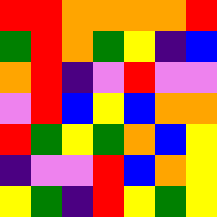[["red", "red", "orange", "orange", "orange", "orange", "red"], ["green", "red", "orange", "green", "yellow", "indigo", "blue"], ["orange", "red", "indigo", "violet", "red", "violet", "violet"], ["violet", "red", "blue", "yellow", "blue", "orange", "orange"], ["red", "green", "yellow", "green", "orange", "blue", "yellow"], ["indigo", "violet", "violet", "red", "blue", "orange", "yellow"], ["yellow", "green", "indigo", "red", "yellow", "green", "yellow"]]